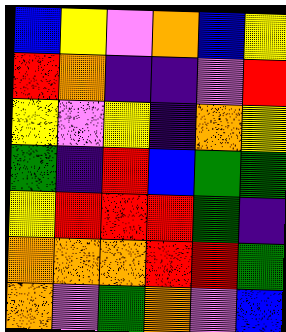[["blue", "yellow", "violet", "orange", "blue", "yellow"], ["red", "orange", "indigo", "indigo", "violet", "red"], ["yellow", "violet", "yellow", "indigo", "orange", "yellow"], ["green", "indigo", "red", "blue", "green", "green"], ["yellow", "red", "red", "red", "green", "indigo"], ["orange", "orange", "orange", "red", "red", "green"], ["orange", "violet", "green", "orange", "violet", "blue"]]